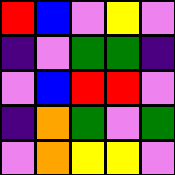[["red", "blue", "violet", "yellow", "violet"], ["indigo", "violet", "green", "green", "indigo"], ["violet", "blue", "red", "red", "violet"], ["indigo", "orange", "green", "violet", "green"], ["violet", "orange", "yellow", "yellow", "violet"]]